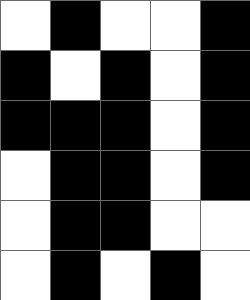[["white", "black", "white", "white", "black"], ["black", "white", "black", "white", "black"], ["black", "black", "black", "white", "black"], ["white", "black", "black", "white", "black"], ["white", "black", "black", "white", "white"], ["white", "black", "white", "black", "white"]]